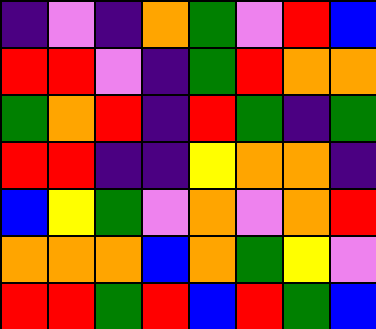[["indigo", "violet", "indigo", "orange", "green", "violet", "red", "blue"], ["red", "red", "violet", "indigo", "green", "red", "orange", "orange"], ["green", "orange", "red", "indigo", "red", "green", "indigo", "green"], ["red", "red", "indigo", "indigo", "yellow", "orange", "orange", "indigo"], ["blue", "yellow", "green", "violet", "orange", "violet", "orange", "red"], ["orange", "orange", "orange", "blue", "orange", "green", "yellow", "violet"], ["red", "red", "green", "red", "blue", "red", "green", "blue"]]